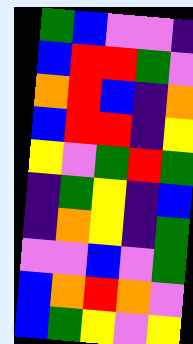[["green", "blue", "violet", "violet", "indigo"], ["blue", "red", "red", "green", "violet"], ["orange", "red", "blue", "indigo", "orange"], ["blue", "red", "red", "indigo", "yellow"], ["yellow", "violet", "green", "red", "green"], ["indigo", "green", "yellow", "indigo", "blue"], ["indigo", "orange", "yellow", "indigo", "green"], ["violet", "violet", "blue", "violet", "green"], ["blue", "orange", "red", "orange", "violet"], ["blue", "green", "yellow", "violet", "yellow"]]